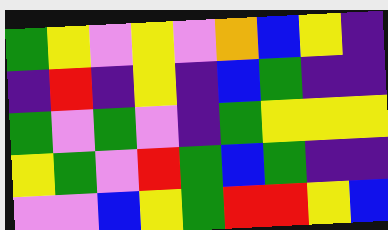[["green", "yellow", "violet", "yellow", "violet", "orange", "blue", "yellow", "indigo"], ["indigo", "red", "indigo", "yellow", "indigo", "blue", "green", "indigo", "indigo"], ["green", "violet", "green", "violet", "indigo", "green", "yellow", "yellow", "yellow"], ["yellow", "green", "violet", "red", "green", "blue", "green", "indigo", "indigo"], ["violet", "violet", "blue", "yellow", "green", "red", "red", "yellow", "blue"]]